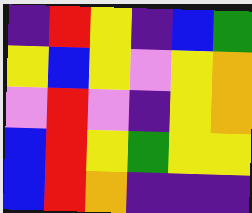[["indigo", "red", "yellow", "indigo", "blue", "green"], ["yellow", "blue", "yellow", "violet", "yellow", "orange"], ["violet", "red", "violet", "indigo", "yellow", "orange"], ["blue", "red", "yellow", "green", "yellow", "yellow"], ["blue", "red", "orange", "indigo", "indigo", "indigo"]]